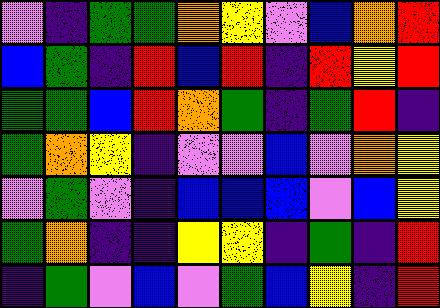[["violet", "indigo", "green", "green", "orange", "yellow", "violet", "blue", "orange", "red"], ["blue", "green", "indigo", "red", "blue", "red", "indigo", "red", "yellow", "red"], ["green", "green", "blue", "red", "orange", "green", "indigo", "green", "red", "indigo"], ["green", "orange", "yellow", "indigo", "violet", "violet", "blue", "violet", "orange", "yellow"], ["violet", "green", "violet", "indigo", "blue", "blue", "blue", "violet", "blue", "yellow"], ["green", "orange", "indigo", "indigo", "yellow", "yellow", "indigo", "green", "indigo", "red"], ["indigo", "green", "violet", "blue", "violet", "green", "blue", "yellow", "indigo", "red"]]